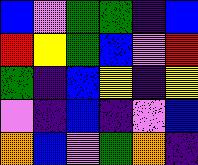[["blue", "violet", "green", "green", "indigo", "blue"], ["red", "yellow", "green", "blue", "violet", "red"], ["green", "indigo", "blue", "yellow", "indigo", "yellow"], ["violet", "indigo", "blue", "indigo", "violet", "blue"], ["orange", "blue", "violet", "green", "orange", "indigo"]]